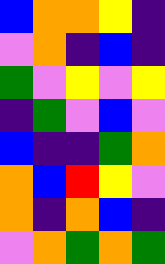[["blue", "orange", "orange", "yellow", "indigo"], ["violet", "orange", "indigo", "blue", "indigo"], ["green", "violet", "yellow", "violet", "yellow"], ["indigo", "green", "violet", "blue", "violet"], ["blue", "indigo", "indigo", "green", "orange"], ["orange", "blue", "red", "yellow", "violet"], ["orange", "indigo", "orange", "blue", "indigo"], ["violet", "orange", "green", "orange", "green"]]